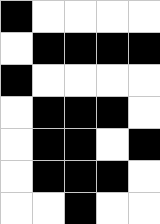[["black", "white", "white", "white", "white"], ["white", "black", "black", "black", "black"], ["black", "white", "white", "white", "white"], ["white", "black", "black", "black", "white"], ["white", "black", "black", "white", "black"], ["white", "black", "black", "black", "white"], ["white", "white", "black", "white", "white"]]